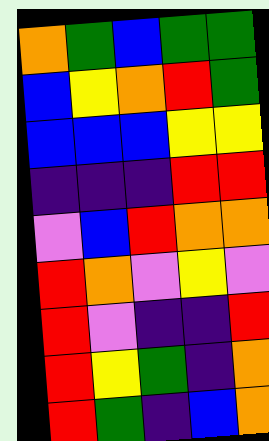[["orange", "green", "blue", "green", "green"], ["blue", "yellow", "orange", "red", "green"], ["blue", "blue", "blue", "yellow", "yellow"], ["indigo", "indigo", "indigo", "red", "red"], ["violet", "blue", "red", "orange", "orange"], ["red", "orange", "violet", "yellow", "violet"], ["red", "violet", "indigo", "indigo", "red"], ["red", "yellow", "green", "indigo", "orange"], ["red", "green", "indigo", "blue", "orange"]]